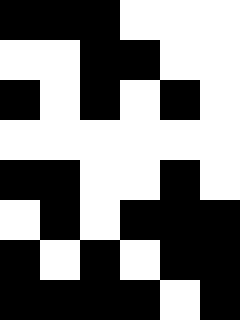[["black", "black", "black", "white", "white", "white"], ["white", "white", "black", "black", "white", "white"], ["black", "white", "black", "white", "black", "white"], ["white", "white", "white", "white", "white", "white"], ["black", "black", "white", "white", "black", "white"], ["white", "black", "white", "black", "black", "black"], ["black", "white", "black", "white", "black", "black"], ["black", "black", "black", "black", "white", "black"]]